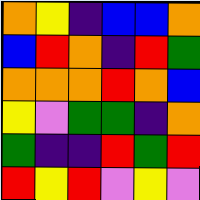[["orange", "yellow", "indigo", "blue", "blue", "orange"], ["blue", "red", "orange", "indigo", "red", "green"], ["orange", "orange", "orange", "red", "orange", "blue"], ["yellow", "violet", "green", "green", "indigo", "orange"], ["green", "indigo", "indigo", "red", "green", "red"], ["red", "yellow", "red", "violet", "yellow", "violet"]]